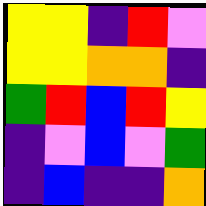[["yellow", "yellow", "indigo", "red", "violet"], ["yellow", "yellow", "orange", "orange", "indigo"], ["green", "red", "blue", "red", "yellow"], ["indigo", "violet", "blue", "violet", "green"], ["indigo", "blue", "indigo", "indigo", "orange"]]